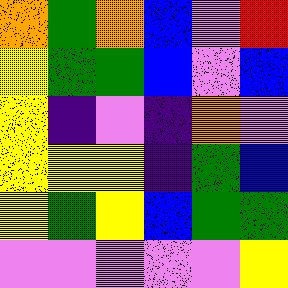[["orange", "green", "orange", "blue", "violet", "red"], ["yellow", "green", "green", "blue", "violet", "blue"], ["yellow", "indigo", "violet", "indigo", "orange", "violet"], ["yellow", "yellow", "yellow", "indigo", "green", "blue"], ["yellow", "green", "yellow", "blue", "green", "green"], ["violet", "violet", "violet", "violet", "violet", "yellow"]]